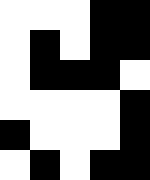[["white", "white", "white", "black", "black"], ["white", "black", "white", "black", "black"], ["white", "black", "black", "black", "white"], ["white", "white", "white", "white", "black"], ["black", "white", "white", "white", "black"], ["white", "black", "white", "black", "black"]]